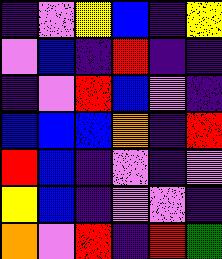[["indigo", "violet", "yellow", "blue", "indigo", "yellow"], ["violet", "blue", "indigo", "red", "indigo", "indigo"], ["indigo", "violet", "red", "blue", "violet", "indigo"], ["blue", "blue", "blue", "orange", "indigo", "red"], ["red", "blue", "indigo", "violet", "indigo", "violet"], ["yellow", "blue", "indigo", "violet", "violet", "indigo"], ["orange", "violet", "red", "indigo", "red", "green"]]